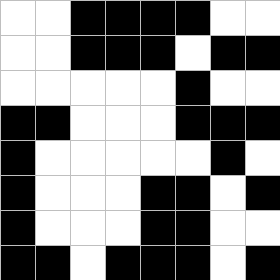[["white", "white", "black", "black", "black", "black", "white", "white"], ["white", "white", "black", "black", "black", "white", "black", "black"], ["white", "white", "white", "white", "white", "black", "white", "white"], ["black", "black", "white", "white", "white", "black", "black", "black"], ["black", "white", "white", "white", "white", "white", "black", "white"], ["black", "white", "white", "white", "black", "black", "white", "black"], ["black", "white", "white", "white", "black", "black", "white", "white"], ["black", "black", "white", "black", "black", "black", "white", "black"]]